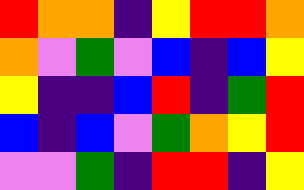[["red", "orange", "orange", "indigo", "yellow", "red", "red", "orange"], ["orange", "violet", "green", "violet", "blue", "indigo", "blue", "yellow"], ["yellow", "indigo", "indigo", "blue", "red", "indigo", "green", "red"], ["blue", "indigo", "blue", "violet", "green", "orange", "yellow", "red"], ["violet", "violet", "green", "indigo", "red", "red", "indigo", "yellow"]]